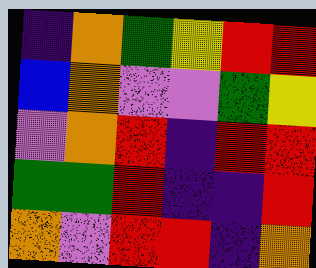[["indigo", "orange", "green", "yellow", "red", "red"], ["blue", "orange", "violet", "violet", "green", "yellow"], ["violet", "orange", "red", "indigo", "red", "red"], ["green", "green", "red", "indigo", "indigo", "red"], ["orange", "violet", "red", "red", "indigo", "orange"]]